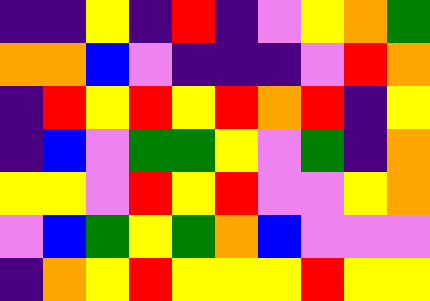[["indigo", "indigo", "yellow", "indigo", "red", "indigo", "violet", "yellow", "orange", "green"], ["orange", "orange", "blue", "violet", "indigo", "indigo", "indigo", "violet", "red", "orange"], ["indigo", "red", "yellow", "red", "yellow", "red", "orange", "red", "indigo", "yellow"], ["indigo", "blue", "violet", "green", "green", "yellow", "violet", "green", "indigo", "orange"], ["yellow", "yellow", "violet", "red", "yellow", "red", "violet", "violet", "yellow", "orange"], ["violet", "blue", "green", "yellow", "green", "orange", "blue", "violet", "violet", "violet"], ["indigo", "orange", "yellow", "red", "yellow", "yellow", "yellow", "red", "yellow", "yellow"]]